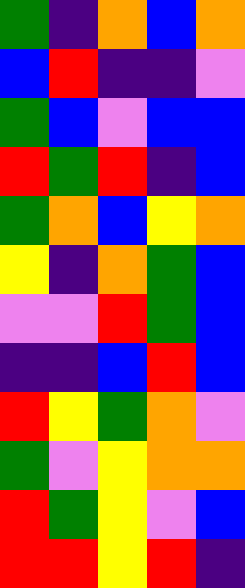[["green", "indigo", "orange", "blue", "orange"], ["blue", "red", "indigo", "indigo", "violet"], ["green", "blue", "violet", "blue", "blue"], ["red", "green", "red", "indigo", "blue"], ["green", "orange", "blue", "yellow", "orange"], ["yellow", "indigo", "orange", "green", "blue"], ["violet", "violet", "red", "green", "blue"], ["indigo", "indigo", "blue", "red", "blue"], ["red", "yellow", "green", "orange", "violet"], ["green", "violet", "yellow", "orange", "orange"], ["red", "green", "yellow", "violet", "blue"], ["red", "red", "yellow", "red", "indigo"]]